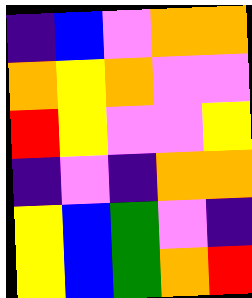[["indigo", "blue", "violet", "orange", "orange"], ["orange", "yellow", "orange", "violet", "violet"], ["red", "yellow", "violet", "violet", "yellow"], ["indigo", "violet", "indigo", "orange", "orange"], ["yellow", "blue", "green", "violet", "indigo"], ["yellow", "blue", "green", "orange", "red"]]